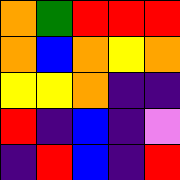[["orange", "green", "red", "red", "red"], ["orange", "blue", "orange", "yellow", "orange"], ["yellow", "yellow", "orange", "indigo", "indigo"], ["red", "indigo", "blue", "indigo", "violet"], ["indigo", "red", "blue", "indigo", "red"]]